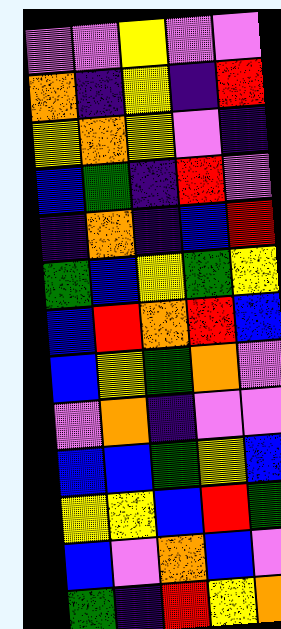[["violet", "violet", "yellow", "violet", "violet"], ["orange", "indigo", "yellow", "indigo", "red"], ["yellow", "orange", "yellow", "violet", "indigo"], ["blue", "green", "indigo", "red", "violet"], ["indigo", "orange", "indigo", "blue", "red"], ["green", "blue", "yellow", "green", "yellow"], ["blue", "red", "orange", "red", "blue"], ["blue", "yellow", "green", "orange", "violet"], ["violet", "orange", "indigo", "violet", "violet"], ["blue", "blue", "green", "yellow", "blue"], ["yellow", "yellow", "blue", "red", "green"], ["blue", "violet", "orange", "blue", "violet"], ["green", "indigo", "red", "yellow", "orange"]]